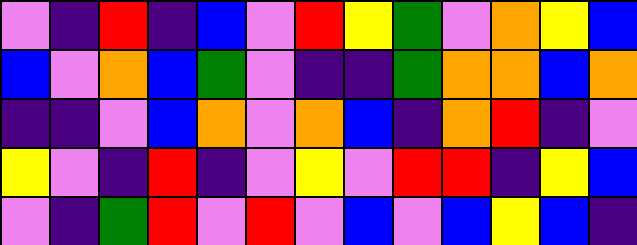[["violet", "indigo", "red", "indigo", "blue", "violet", "red", "yellow", "green", "violet", "orange", "yellow", "blue"], ["blue", "violet", "orange", "blue", "green", "violet", "indigo", "indigo", "green", "orange", "orange", "blue", "orange"], ["indigo", "indigo", "violet", "blue", "orange", "violet", "orange", "blue", "indigo", "orange", "red", "indigo", "violet"], ["yellow", "violet", "indigo", "red", "indigo", "violet", "yellow", "violet", "red", "red", "indigo", "yellow", "blue"], ["violet", "indigo", "green", "red", "violet", "red", "violet", "blue", "violet", "blue", "yellow", "blue", "indigo"]]